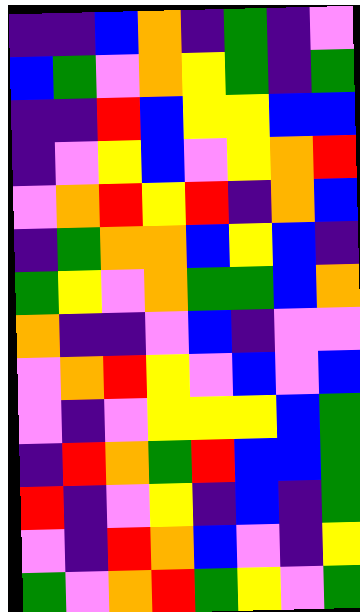[["indigo", "indigo", "blue", "orange", "indigo", "green", "indigo", "violet"], ["blue", "green", "violet", "orange", "yellow", "green", "indigo", "green"], ["indigo", "indigo", "red", "blue", "yellow", "yellow", "blue", "blue"], ["indigo", "violet", "yellow", "blue", "violet", "yellow", "orange", "red"], ["violet", "orange", "red", "yellow", "red", "indigo", "orange", "blue"], ["indigo", "green", "orange", "orange", "blue", "yellow", "blue", "indigo"], ["green", "yellow", "violet", "orange", "green", "green", "blue", "orange"], ["orange", "indigo", "indigo", "violet", "blue", "indigo", "violet", "violet"], ["violet", "orange", "red", "yellow", "violet", "blue", "violet", "blue"], ["violet", "indigo", "violet", "yellow", "yellow", "yellow", "blue", "green"], ["indigo", "red", "orange", "green", "red", "blue", "blue", "green"], ["red", "indigo", "violet", "yellow", "indigo", "blue", "indigo", "green"], ["violet", "indigo", "red", "orange", "blue", "violet", "indigo", "yellow"], ["green", "violet", "orange", "red", "green", "yellow", "violet", "green"]]